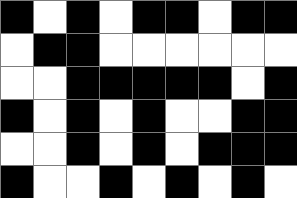[["black", "white", "black", "white", "black", "black", "white", "black", "black"], ["white", "black", "black", "white", "white", "white", "white", "white", "white"], ["white", "white", "black", "black", "black", "black", "black", "white", "black"], ["black", "white", "black", "white", "black", "white", "white", "black", "black"], ["white", "white", "black", "white", "black", "white", "black", "black", "black"], ["black", "white", "white", "black", "white", "black", "white", "black", "white"]]